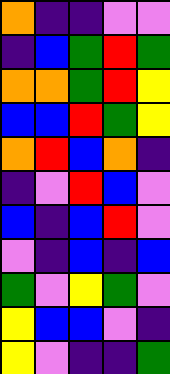[["orange", "indigo", "indigo", "violet", "violet"], ["indigo", "blue", "green", "red", "green"], ["orange", "orange", "green", "red", "yellow"], ["blue", "blue", "red", "green", "yellow"], ["orange", "red", "blue", "orange", "indigo"], ["indigo", "violet", "red", "blue", "violet"], ["blue", "indigo", "blue", "red", "violet"], ["violet", "indigo", "blue", "indigo", "blue"], ["green", "violet", "yellow", "green", "violet"], ["yellow", "blue", "blue", "violet", "indigo"], ["yellow", "violet", "indigo", "indigo", "green"]]